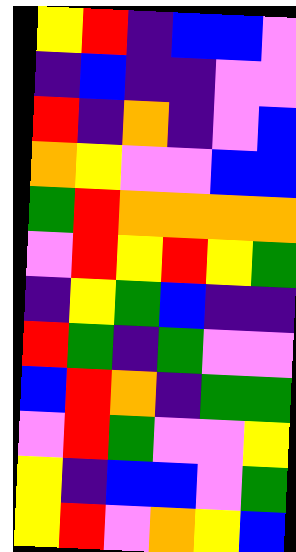[["yellow", "red", "indigo", "blue", "blue", "violet"], ["indigo", "blue", "indigo", "indigo", "violet", "violet"], ["red", "indigo", "orange", "indigo", "violet", "blue"], ["orange", "yellow", "violet", "violet", "blue", "blue"], ["green", "red", "orange", "orange", "orange", "orange"], ["violet", "red", "yellow", "red", "yellow", "green"], ["indigo", "yellow", "green", "blue", "indigo", "indigo"], ["red", "green", "indigo", "green", "violet", "violet"], ["blue", "red", "orange", "indigo", "green", "green"], ["violet", "red", "green", "violet", "violet", "yellow"], ["yellow", "indigo", "blue", "blue", "violet", "green"], ["yellow", "red", "violet", "orange", "yellow", "blue"]]